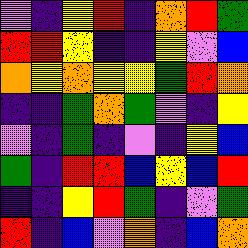[["violet", "indigo", "yellow", "red", "indigo", "orange", "red", "green"], ["red", "red", "yellow", "indigo", "indigo", "yellow", "violet", "blue"], ["orange", "yellow", "orange", "yellow", "yellow", "green", "red", "orange"], ["indigo", "indigo", "green", "orange", "green", "violet", "indigo", "yellow"], ["violet", "indigo", "green", "indigo", "violet", "indigo", "yellow", "blue"], ["green", "indigo", "red", "red", "blue", "yellow", "blue", "red"], ["indigo", "indigo", "yellow", "red", "green", "indigo", "violet", "green"], ["red", "indigo", "blue", "violet", "orange", "indigo", "blue", "orange"]]